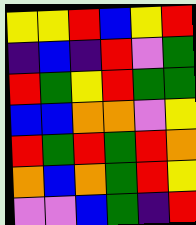[["yellow", "yellow", "red", "blue", "yellow", "red"], ["indigo", "blue", "indigo", "red", "violet", "green"], ["red", "green", "yellow", "red", "green", "green"], ["blue", "blue", "orange", "orange", "violet", "yellow"], ["red", "green", "red", "green", "red", "orange"], ["orange", "blue", "orange", "green", "red", "yellow"], ["violet", "violet", "blue", "green", "indigo", "red"]]